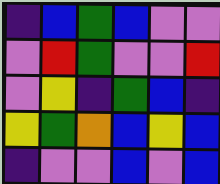[["indigo", "blue", "green", "blue", "violet", "violet"], ["violet", "red", "green", "violet", "violet", "red"], ["violet", "yellow", "indigo", "green", "blue", "indigo"], ["yellow", "green", "orange", "blue", "yellow", "blue"], ["indigo", "violet", "violet", "blue", "violet", "blue"]]